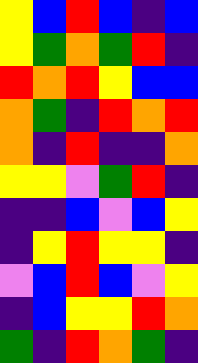[["yellow", "blue", "red", "blue", "indigo", "blue"], ["yellow", "green", "orange", "green", "red", "indigo"], ["red", "orange", "red", "yellow", "blue", "blue"], ["orange", "green", "indigo", "red", "orange", "red"], ["orange", "indigo", "red", "indigo", "indigo", "orange"], ["yellow", "yellow", "violet", "green", "red", "indigo"], ["indigo", "indigo", "blue", "violet", "blue", "yellow"], ["indigo", "yellow", "red", "yellow", "yellow", "indigo"], ["violet", "blue", "red", "blue", "violet", "yellow"], ["indigo", "blue", "yellow", "yellow", "red", "orange"], ["green", "indigo", "red", "orange", "green", "indigo"]]